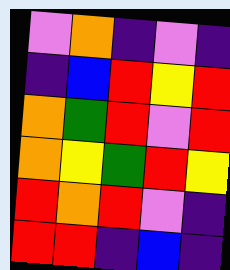[["violet", "orange", "indigo", "violet", "indigo"], ["indigo", "blue", "red", "yellow", "red"], ["orange", "green", "red", "violet", "red"], ["orange", "yellow", "green", "red", "yellow"], ["red", "orange", "red", "violet", "indigo"], ["red", "red", "indigo", "blue", "indigo"]]